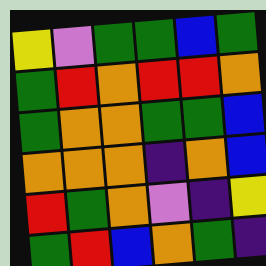[["yellow", "violet", "green", "green", "blue", "green"], ["green", "red", "orange", "red", "red", "orange"], ["green", "orange", "orange", "green", "green", "blue"], ["orange", "orange", "orange", "indigo", "orange", "blue"], ["red", "green", "orange", "violet", "indigo", "yellow"], ["green", "red", "blue", "orange", "green", "indigo"]]